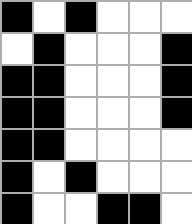[["black", "white", "black", "white", "white", "white"], ["white", "black", "white", "white", "white", "black"], ["black", "black", "white", "white", "white", "black"], ["black", "black", "white", "white", "white", "black"], ["black", "black", "white", "white", "white", "white"], ["black", "white", "black", "white", "white", "white"], ["black", "white", "white", "black", "black", "white"]]